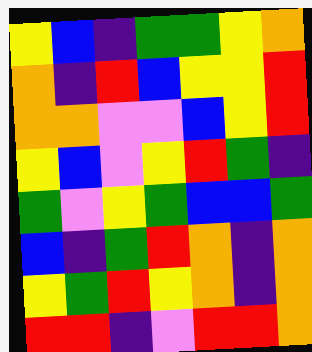[["yellow", "blue", "indigo", "green", "green", "yellow", "orange"], ["orange", "indigo", "red", "blue", "yellow", "yellow", "red"], ["orange", "orange", "violet", "violet", "blue", "yellow", "red"], ["yellow", "blue", "violet", "yellow", "red", "green", "indigo"], ["green", "violet", "yellow", "green", "blue", "blue", "green"], ["blue", "indigo", "green", "red", "orange", "indigo", "orange"], ["yellow", "green", "red", "yellow", "orange", "indigo", "orange"], ["red", "red", "indigo", "violet", "red", "red", "orange"]]